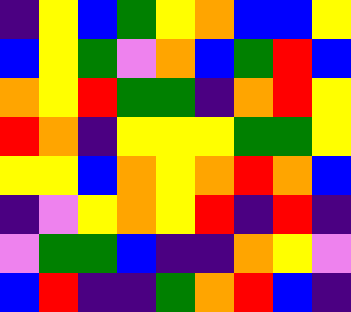[["indigo", "yellow", "blue", "green", "yellow", "orange", "blue", "blue", "yellow"], ["blue", "yellow", "green", "violet", "orange", "blue", "green", "red", "blue"], ["orange", "yellow", "red", "green", "green", "indigo", "orange", "red", "yellow"], ["red", "orange", "indigo", "yellow", "yellow", "yellow", "green", "green", "yellow"], ["yellow", "yellow", "blue", "orange", "yellow", "orange", "red", "orange", "blue"], ["indigo", "violet", "yellow", "orange", "yellow", "red", "indigo", "red", "indigo"], ["violet", "green", "green", "blue", "indigo", "indigo", "orange", "yellow", "violet"], ["blue", "red", "indigo", "indigo", "green", "orange", "red", "blue", "indigo"]]